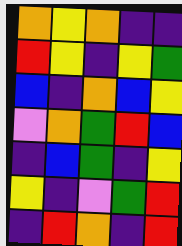[["orange", "yellow", "orange", "indigo", "indigo"], ["red", "yellow", "indigo", "yellow", "green"], ["blue", "indigo", "orange", "blue", "yellow"], ["violet", "orange", "green", "red", "blue"], ["indigo", "blue", "green", "indigo", "yellow"], ["yellow", "indigo", "violet", "green", "red"], ["indigo", "red", "orange", "indigo", "red"]]